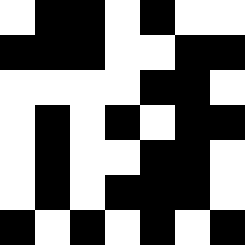[["white", "black", "black", "white", "black", "white", "white"], ["black", "black", "black", "white", "white", "black", "black"], ["white", "white", "white", "white", "black", "black", "white"], ["white", "black", "white", "black", "white", "black", "black"], ["white", "black", "white", "white", "black", "black", "white"], ["white", "black", "white", "black", "black", "black", "white"], ["black", "white", "black", "white", "black", "white", "black"]]